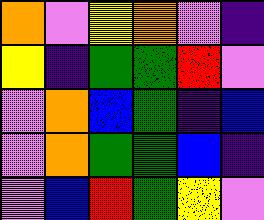[["orange", "violet", "yellow", "orange", "violet", "indigo"], ["yellow", "indigo", "green", "green", "red", "violet"], ["violet", "orange", "blue", "green", "indigo", "blue"], ["violet", "orange", "green", "green", "blue", "indigo"], ["violet", "blue", "red", "green", "yellow", "violet"]]